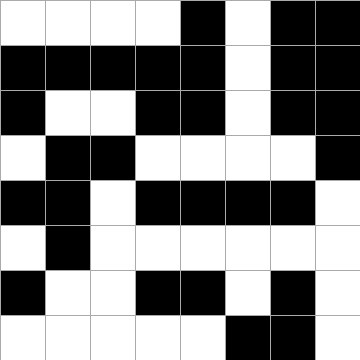[["white", "white", "white", "white", "black", "white", "black", "black"], ["black", "black", "black", "black", "black", "white", "black", "black"], ["black", "white", "white", "black", "black", "white", "black", "black"], ["white", "black", "black", "white", "white", "white", "white", "black"], ["black", "black", "white", "black", "black", "black", "black", "white"], ["white", "black", "white", "white", "white", "white", "white", "white"], ["black", "white", "white", "black", "black", "white", "black", "white"], ["white", "white", "white", "white", "white", "black", "black", "white"]]